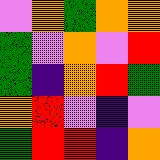[["violet", "orange", "green", "orange", "orange"], ["green", "violet", "orange", "violet", "red"], ["green", "indigo", "orange", "red", "green"], ["orange", "red", "violet", "indigo", "violet"], ["green", "red", "red", "indigo", "orange"]]